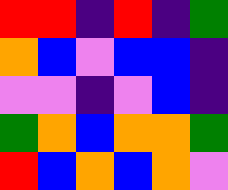[["red", "red", "indigo", "red", "indigo", "green"], ["orange", "blue", "violet", "blue", "blue", "indigo"], ["violet", "violet", "indigo", "violet", "blue", "indigo"], ["green", "orange", "blue", "orange", "orange", "green"], ["red", "blue", "orange", "blue", "orange", "violet"]]